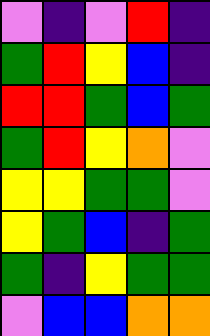[["violet", "indigo", "violet", "red", "indigo"], ["green", "red", "yellow", "blue", "indigo"], ["red", "red", "green", "blue", "green"], ["green", "red", "yellow", "orange", "violet"], ["yellow", "yellow", "green", "green", "violet"], ["yellow", "green", "blue", "indigo", "green"], ["green", "indigo", "yellow", "green", "green"], ["violet", "blue", "blue", "orange", "orange"]]